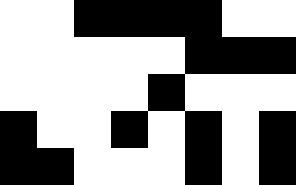[["white", "white", "black", "black", "black", "black", "white", "white"], ["white", "white", "white", "white", "white", "black", "black", "black"], ["white", "white", "white", "white", "black", "white", "white", "white"], ["black", "white", "white", "black", "white", "black", "white", "black"], ["black", "black", "white", "white", "white", "black", "white", "black"]]